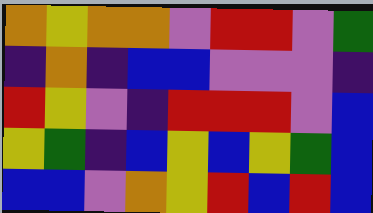[["orange", "yellow", "orange", "orange", "violet", "red", "red", "violet", "green"], ["indigo", "orange", "indigo", "blue", "blue", "violet", "violet", "violet", "indigo"], ["red", "yellow", "violet", "indigo", "red", "red", "red", "violet", "blue"], ["yellow", "green", "indigo", "blue", "yellow", "blue", "yellow", "green", "blue"], ["blue", "blue", "violet", "orange", "yellow", "red", "blue", "red", "blue"]]